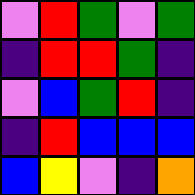[["violet", "red", "green", "violet", "green"], ["indigo", "red", "red", "green", "indigo"], ["violet", "blue", "green", "red", "indigo"], ["indigo", "red", "blue", "blue", "blue"], ["blue", "yellow", "violet", "indigo", "orange"]]